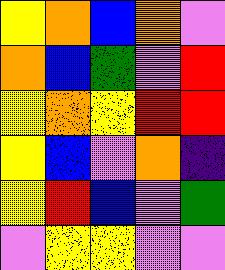[["yellow", "orange", "blue", "orange", "violet"], ["orange", "blue", "green", "violet", "red"], ["yellow", "orange", "yellow", "red", "red"], ["yellow", "blue", "violet", "orange", "indigo"], ["yellow", "red", "blue", "violet", "green"], ["violet", "yellow", "yellow", "violet", "violet"]]